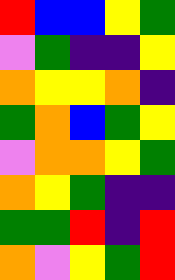[["red", "blue", "blue", "yellow", "green"], ["violet", "green", "indigo", "indigo", "yellow"], ["orange", "yellow", "yellow", "orange", "indigo"], ["green", "orange", "blue", "green", "yellow"], ["violet", "orange", "orange", "yellow", "green"], ["orange", "yellow", "green", "indigo", "indigo"], ["green", "green", "red", "indigo", "red"], ["orange", "violet", "yellow", "green", "red"]]